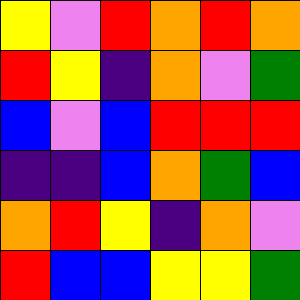[["yellow", "violet", "red", "orange", "red", "orange"], ["red", "yellow", "indigo", "orange", "violet", "green"], ["blue", "violet", "blue", "red", "red", "red"], ["indigo", "indigo", "blue", "orange", "green", "blue"], ["orange", "red", "yellow", "indigo", "orange", "violet"], ["red", "blue", "blue", "yellow", "yellow", "green"]]